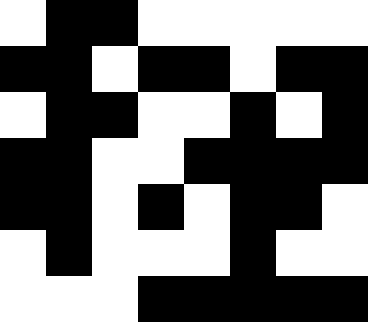[["white", "black", "black", "white", "white", "white", "white", "white"], ["black", "black", "white", "black", "black", "white", "black", "black"], ["white", "black", "black", "white", "white", "black", "white", "black"], ["black", "black", "white", "white", "black", "black", "black", "black"], ["black", "black", "white", "black", "white", "black", "black", "white"], ["white", "black", "white", "white", "white", "black", "white", "white"], ["white", "white", "white", "black", "black", "black", "black", "black"]]